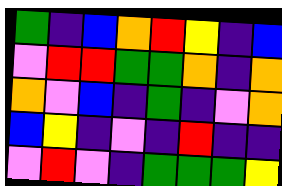[["green", "indigo", "blue", "orange", "red", "yellow", "indigo", "blue"], ["violet", "red", "red", "green", "green", "orange", "indigo", "orange"], ["orange", "violet", "blue", "indigo", "green", "indigo", "violet", "orange"], ["blue", "yellow", "indigo", "violet", "indigo", "red", "indigo", "indigo"], ["violet", "red", "violet", "indigo", "green", "green", "green", "yellow"]]